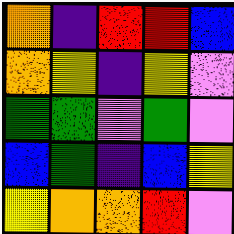[["orange", "indigo", "red", "red", "blue"], ["orange", "yellow", "indigo", "yellow", "violet"], ["green", "green", "violet", "green", "violet"], ["blue", "green", "indigo", "blue", "yellow"], ["yellow", "orange", "orange", "red", "violet"]]